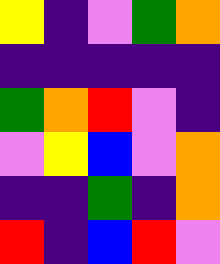[["yellow", "indigo", "violet", "green", "orange"], ["indigo", "indigo", "indigo", "indigo", "indigo"], ["green", "orange", "red", "violet", "indigo"], ["violet", "yellow", "blue", "violet", "orange"], ["indigo", "indigo", "green", "indigo", "orange"], ["red", "indigo", "blue", "red", "violet"]]